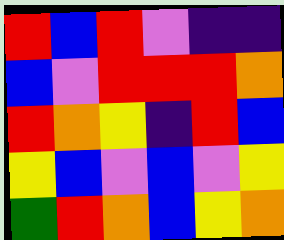[["red", "blue", "red", "violet", "indigo", "indigo"], ["blue", "violet", "red", "red", "red", "orange"], ["red", "orange", "yellow", "indigo", "red", "blue"], ["yellow", "blue", "violet", "blue", "violet", "yellow"], ["green", "red", "orange", "blue", "yellow", "orange"]]